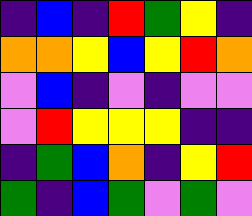[["indigo", "blue", "indigo", "red", "green", "yellow", "indigo"], ["orange", "orange", "yellow", "blue", "yellow", "red", "orange"], ["violet", "blue", "indigo", "violet", "indigo", "violet", "violet"], ["violet", "red", "yellow", "yellow", "yellow", "indigo", "indigo"], ["indigo", "green", "blue", "orange", "indigo", "yellow", "red"], ["green", "indigo", "blue", "green", "violet", "green", "violet"]]